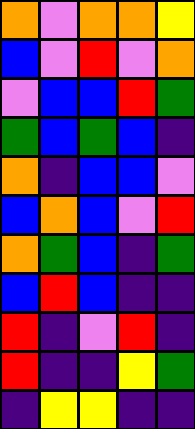[["orange", "violet", "orange", "orange", "yellow"], ["blue", "violet", "red", "violet", "orange"], ["violet", "blue", "blue", "red", "green"], ["green", "blue", "green", "blue", "indigo"], ["orange", "indigo", "blue", "blue", "violet"], ["blue", "orange", "blue", "violet", "red"], ["orange", "green", "blue", "indigo", "green"], ["blue", "red", "blue", "indigo", "indigo"], ["red", "indigo", "violet", "red", "indigo"], ["red", "indigo", "indigo", "yellow", "green"], ["indigo", "yellow", "yellow", "indigo", "indigo"]]